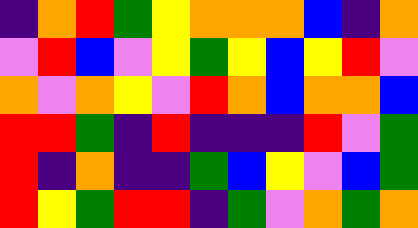[["indigo", "orange", "red", "green", "yellow", "orange", "orange", "orange", "blue", "indigo", "orange"], ["violet", "red", "blue", "violet", "yellow", "green", "yellow", "blue", "yellow", "red", "violet"], ["orange", "violet", "orange", "yellow", "violet", "red", "orange", "blue", "orange", "orange", "blue"], ["red", "red", "green", "indigo", "red", "indigo", "indigo", "indigo", "red", "violet", "green"], ["red", "indigo", "orange", "indigo", "indigo", "green", "blue", "yellow", "violet", "blue", "green"], ["red", "yellow", "green", "red", "red", "indigo", "green", "violet", "orange", "green", "orange"]]